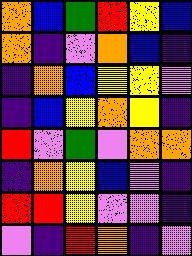[["orange", "blue", "green", "red", "yellow", "blue"], ["orange", "indigo", "violet", "orange", "blue", "indigo"], ["indigo", "orange", "blue", "yellow", "yellow", "violet"], ["indigo", "blue", "yellow", "orange", "yellow", "indigo"], ["red", "violet", "green", "violet", "orange", "orange"], ["indigo", "orange", "yellow", "blue", "violet", "indigo"], ["red", "red", "yellow", "violet", "violet", "indigo"], ["violet", "indigo", "red", "orange", "indigo", "violet"]]